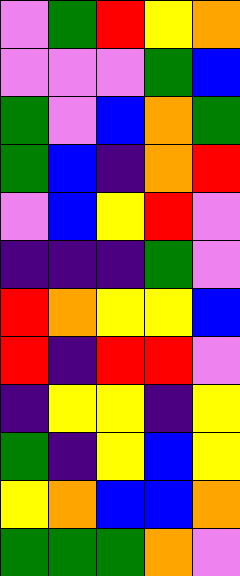[["violet", "green", "red", "yellow", "orange"], ["violet", "violet", "violet", "green", "blue"], ["green", "violet", "blue", "orange", "green"], ["green", "blue", "indigo", "orange", "red"], ["violet", "blue", "yellow", "red", "violet"], ["indigo", "indigo", "indigo", "green", "violet"], ["red", "orange", "yellow", "yellow", "blue"], ["red", "indigo", "red", "red", "violet"], ["indigo", "yellow", "yellow", "indigo", "yellow"], ["green", "indigo", "yellow", "blue", "yellow"], ["yellow", "orange", "blue", "blue", "orange"], ["green", "green", "green", "orange", "violet"]]